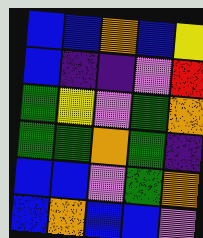[["blue", "blue", "orange", "blue", "yellow"], ["blue", "indigo", "indigo", "violet", "red"], ["green", "yellow", "violet", "green", "orange"], ["green", "green", "orange", "green", "indigo"], ["blue", "blue", "violet", "green", "orange"], ["blue", "orange", "blue", "blue", "violet"]]